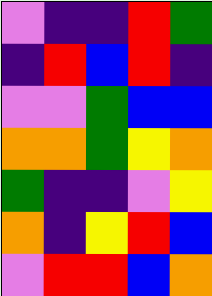[["violet", "indigo", "indigo", "red", "green"], ["indigo", "red", "blue", "red", "indigo"], ["violet", "violet", "green", "blue", "blue"], ["orange", "orange", "green", "yellow", "orange"], ["green", "indigo", "indigo", "violet", "yellow"], ["orange", "indigo", "yellow", "red", "blue"], ["violet", "red", "red", "blue", "orange"]]